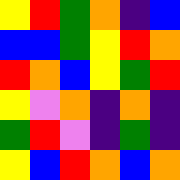[["yellow", "red", "green", "orange", "indigo", "blue"], ["blue", "blue", "green", "yellow", "red", "orange"], ["red", "orange", "blue", "yellow", "green", "red"], ["yellow", "violet", "orange", "indigo", "orange", "indigo"], ["green", "red", "violet", "indigo", "green", "indigo"], ["yellow", "blue", "red", "orange", "blue", "orange"]]